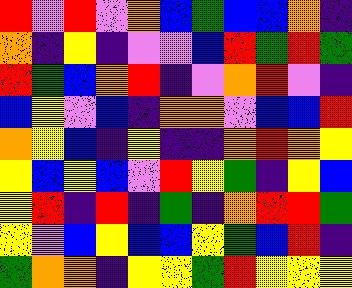[["red", "violet", "red", "violet", "orange", "blue", "green", "blue", "blue", "orange", "indigo"], ["orange", "indigo", "yellow", "indigo", "violet", "violet", "blue", "red", "green", "red", "green"], ["red", "green", "blue", "orange", "red", "indigo", "violet", "orange", "red", "violet", "indigo"], ["blue", "yellow", "violet", "blue", "indigo", "orange", "orange", "violet", "blue", "blue", "red"], ["orange", "yellow", "blue", "indigo", "yellow", "indigo", "indigo", "orange", "red", "orange", "yellow"], ["yellow", "blue", "yellow", "blue", "violet", "red", "yellow", "green", "indigo", "yellow", "blue"], ["yellow", "red", "indigo", "red", "indigo", "green", "indigo", "orange", "red", "red", "green"], ["yellow", "violet", "blue", "yellow", "blue", "blue", "yellow", "green", "blue", "red", "indigo"], ["green", "orange", "orange", "indigo", "yellow", "yellow", "green", "red", "yellow", "yellow", "yellow"]]